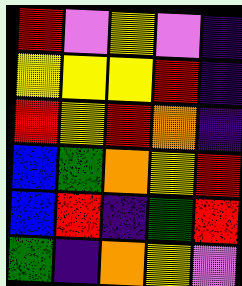[["red", "violet", "yellow", "violet", "indigo"], ["yellow", "yellow", "yellow", "red", "indigo"], ["red", "yellow", "red", "orange", "indigo"], ["blue", "green", "orange", "yellow", "red"], ["blue", "red", "indigo", "green", "red"], ["green", "indigo", "orange", "yellow", "violet"]]